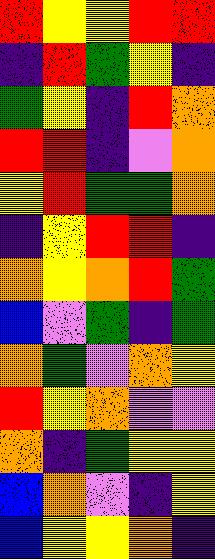[["red", "yellow", "yellow", "red", "red"], ["indigo", "red", "green", "yellow", "indigo"], ["green", "yellow", "indigo", "red", "orange"], ["red", "red", "indigo", "violet", "orange"], ["yellow", "red", "green", "green", "orange"], ["indigo", "yellow", "red", "red", "indigo"], ["orange", "yellow", "orange", "red", "green"], ["blue", "violet", "green", "indigo", "green"], ["orange", "green", "violet", "orange", "yellow"], ["red", "yellow", "orange", "violet", "violet"], ["orange", "indigo", "green", "yellow", "yellow"], ["blue", "orange", "violet", "indigo", "yellow"], ["blue", "yellow", "yellow", "orange", "indigo"]]